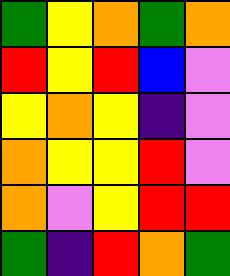[["green", "yellow", "orange", "green", "orange"], ["red", "yellow", "red", "blue", "violet"], ["yellow", "orange", "yellow", "indigo", "violet"], ["orange", "yellow", "yellow", "red", "violet"], ["orange", "violet", "yellow", "red", "red"], ["green", "indigo", "red", "orange", "green"]]